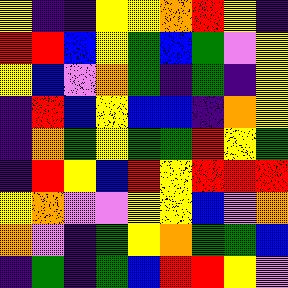[["yellow", "indigo", "indigo", "yellow", "yellow", "orange", "red", "yellow", "indigo"], ["red", "red", "blue", "yellow", "green", "blue", "green", "violet", "yellow"], ["yellow", "blue", "violet", "orange", "green", "indigo", "green", "indigo", "yellow"], ["indigo", "red", "blue", "yellow", "blue", "blue", "indigo", "orange", "yellow"], ["indigo", "orange", "green", "yellow", "green", "green", "red", "yellow", "green"], ["indigo", "red", "yellow", "blue", "red", "yellow", "red", "red", "red"], ["yellow", "orange", "violet", "violet", "yellow", "yellow", "blue", "violet", "orange"], ["orange", "violet", "indigo", "green", "yellow", "orange", "green", "green", "blue"], ["indigo", "green", "indigo", "green", "blue", "red", "red", "yellow", "violet"]]